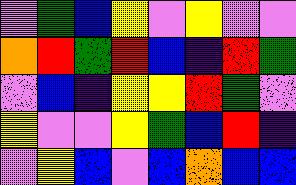[["violet", "green", "blue", "yellow", "violet", "yellow", "violet", "violet"], ["orange", "red", "green", "red", "blue", "indigo", "red", "green"], ["violet", "blue", "indigo", "yellow", "yellow", "red", "green", "violet"], ["yellow", "violet", "violet", "yellow", "green", "blue", "red", "indigo"], ["violet", "yellow", "blue", "violet", "blue", "orange", "blue", "blue"]]